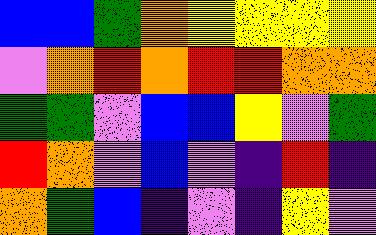[["blue", "blue", "green", "orange", "yellow", "yellow", "yellow", "yellow"], ["violet", "orange", "red", "orange", "red", "red", "orange", "orange"], ["green", "green", "violet", "blue", "blue", "yellow", "violet", "green"], ["red", "orange", "violet", "blue", "violet", "indigo", "red", "indigo"], ["orange", "green", "blue", "indigo", "violet", "indigo", "yellow", "violet"]]